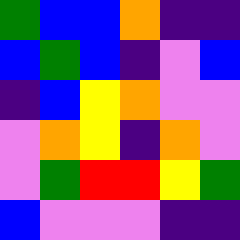[["green", "blue", "blue", "orange", "indigo", "indigo"], ["blue", "green", "blue", "indigo", "violet", "blue"], ["indigo", "blue", "yellow", "orange", "violet", "violet"], ["violet", "orange", "yellow", "indigo", "orange", "violet"], ["violet", "green", "red", "red", "yellow", "green"], ["blue", "violet", "violet", "violet", "indigo", "indigo"]]